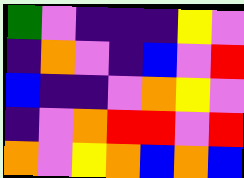[["green", "violet", "indigo", "indigo", "indigo", "yellow", "violet"], ["indigo", "orange", "violet", "indigo", "blue", "violet", "red"], ["blue", "indigo", "indigo", "violet", "orange", "yellow", "violet"], ["indigo", "violet", "orange", "red", "red", "violet", "red"], ["orange", "violet", "yellow", "orange", "blue", "orange", "blue"]]